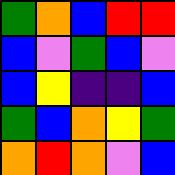[["green", "orange", "blue", "red", "red"], ["blue", "violet", "green", "blue", "violet"], ["blue", "yellow", "indigo", "indigo", "blue"], ["green", "blue", "orange", "yellow", "green"], ["orange", "red", "orange", "violet", "blue"]]